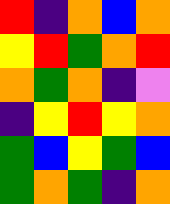[["red", "indigo", "orange", "blue", "orange"], ["yellow", "red", "green", "orange", "red"], ["orange", "green", "orange", "indigo", "violet"], ["indigo", "yellow", "red", "yellow", "orange"], ["green", "blue", "yellow", "green", "blue"], ["green", "orange", "green", "indigo", "orange"]]